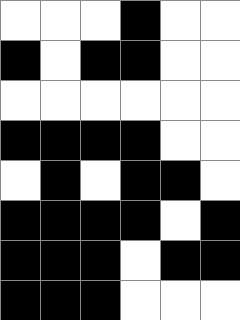[["white", "white", "white", "black", "white", "white"], ["black", "white", "black", "black", "white", "white"], ["white", "white", "white", "white", "white", "white"], ["black", "black", "black", "black", "white", "white"], ["white", "black", "white", "black", "black", "white"], ["black", "black", "black", "black", "white", "black"], ["black", "black", "black", "white", "black", "black"], ["black", "black", "black", "white", "white", "white"]]